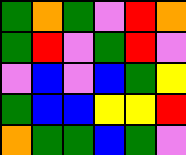[["green", "orange", "green", "violet", "red", "orange"], ["green", "red", "violet", "green", "red", "violet"], ["violet", "blue", "violet", "blue", "green", "yellow"], ["green", "blue", "blue", "yellow", "yellow", "red"], ["orange", "green", "green", "blue", "green", "violet"]]